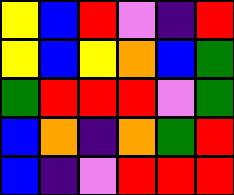[["yellow", "blue", "red", "violet", "indigo", "red"], ["yellow", "blue", "yellow", "orange", "blue", "green"], ["green", "red", "red", "red", "violet", "green"], ["blue", "orange", "indigo", "orange", "green", "red"], ["blue", "indigo", "violet", "red", "red", "red"]]